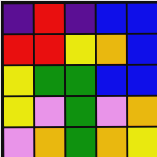[["indigo", "red", "indigo", "blue", "blue"], ["red", "red", "yellow", "orange", "blue"], ["yellow", "green", "green", "blue", "blue"], ["yellow", "violet", "green", "violet", "orange"], ["violet", "orange", "green", "orange", "yellow"]]